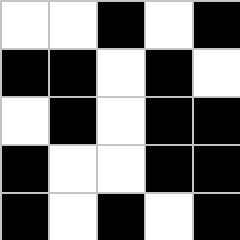[["white", "white", "black", "white", "black"], ["black", "black", "white", "black", "white"], ["white", "black", "white", "black", "black"], ["black", "white", "white", "black", "black"], ["black", "white", "black", "white", "black"]]